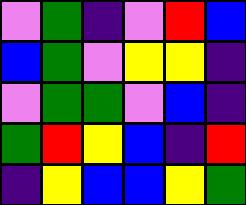[["violet", "green", "indigo", "violet", "red", "blue"], ["blue", "green", "violet", "yellow", "yellow", "indigo"], ["violet", "green", "green", "violet", "blue", "indigo"], ["green", "red", "yellow", "blue", "indigo", "red"], ["indigo", "yellow", "blue", "blue", "yellow", "green"]]